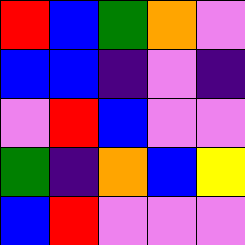[["red", "blue", "green", "orange", "violet"], ["blue", "blue", "indigo", "violet", "indigo"], ["violet", "red", "blue", "violet", "violet"], ["green", "indigo", "orange", "blue", "yellow"], ["blue", "red", "violet", "violet", "violet"]]